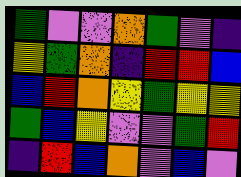[["green", "violet", "violet", "orange", "green", "violet", "indigo"], ["yellow", "green", "orange", "indigo", "red", "red", "blue"], ["blue", "red", "orange", "yellow", "green", "yellow", "yellow"], ["green", "blue", "yellow", "violet", "violet", "green", "red"], ["indigo", "red", "blue", "orange", "violet", "blue", "violet"]]